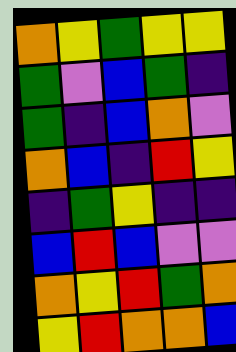[["orange", "yellow", "green", "yellow", "yellow"], ["green", "violet", "blue", "green", "indigo"], ["green", "indigo", "blue", "orange", "violet"], ["orange", "blue", "indigo", "red", "yellow"], ["indigo", "green", "yellow", "indigo", "indigo"], ["blue", "red", "blue", "violet", "violet"], ["orange", "yellow", "red", "green", "orange"], ["yellow", "red", "orange", "orange", "blue"]]